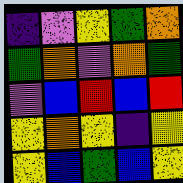[["indigo", "violet", "yellow", "green", "orange"], ["green", "orange", "violet", "orange", "green"], ["violet", "blue", "red", "blue", "red"], ["yellow", "orange", "yellow", "indigo", "yellow"], ["yellow", "blue", "green", "blue", "yellow"]]